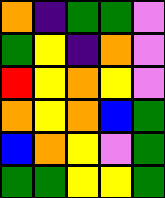[["orange", "indigo", "green", "green", "violet"], ["green", "yellow", "indigo", "orange", "violet"], ["red", "yellow", "orange", "yellow", "violet"], ["orange", "yellow", "orange", "blue", "green"], ["blue", "orange", "yellow", "violet", "green"], ["green", "green", "yellow", "yellow", "green"]]